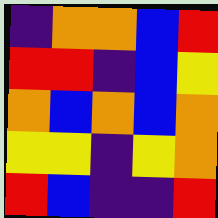[["indigo", "orange", "orange", "blue", "red"], ["red", "red", "indigo", "blue", "yellow"], ["orange", "blue", "orange", "blue", "orange"], ["yellow", "yellow", "indigo", "yellow", "orange"], ["red", "blue", "indigo", "indigo", "red"]]